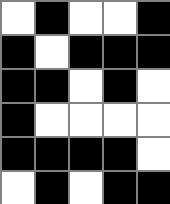[["white", "black", "white", "white", "black"], ["black", "white", "black", "black", "black"], ["black", "black", "white", "black", "white"], ["black", "white", "white", "white", "white"], ["black", "black", "black", "black", "white"], ["white", "black", "white", "black", "black"]]